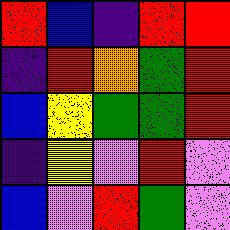[["red", "blue", "indigo", "red", "red"], ["indigo", "red", "orange", "green", "red"], ["blue", "yellow", "green", "green", "red"], ["indigo", "yellow", "violet", "red", "violet"], ["blue", "violet", "red", "green", "violet"]]